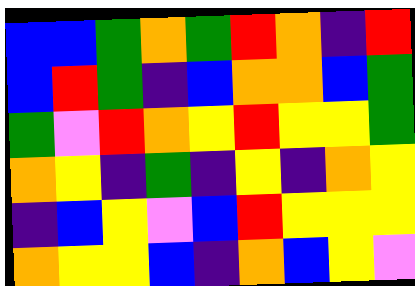[["blue", "blue", "green", "orange", "green", "red", "orange", "indigo", "red"], ["blue", "red", "green", "indigo", "blue", "orange", "orange", "blue", "green"], ["green", "violet", "red", "orange", "yellow", "red", "yellow", "yellow", "green"], ["orange", "yellow", "indigo", "green", "indigo", "yellow", "indigo", "orange", "yellow"], ["indigo", "blue", "yellow", "violet", "blue", "red", "yellow", "yellow", "yellow"], ["orange", "yellow", "yellow", "blue", "indigo", "orange", "blue", "yellow", "violet"]]